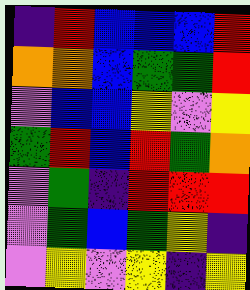[["indigo", "red", "blue", "blue", "blue", "red"], ["orange", "orange", "blue", "green", "green", "red"], ["violet", "blue", "blue", "yellow", "violet", "yellow"], ["green", "red", "blue", "red", "green", "orange"], ["violet", "green", "indigo", "red", "red", "red"], ["violet", "green", "blue", "green", "yellow", "indigo"], ["violet", "yellow", "violet", "yellow", "indigo", "yellow"]]